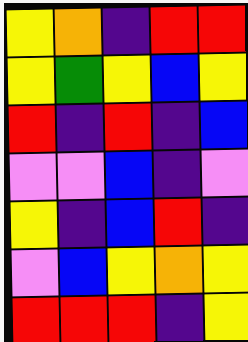[["yellow", "orange", "indigo", "red", "red"], ["yellow", "green", "yellow", "blue", "yellow"], ["red", "indigo", "red", "indigo", "blue"], ["violet", "violet", "blue", "indigo", "violet"], ["yellow", "indigo", "blue", "red", "indigo"], ["violet", "blue", "yellow", "orange", "yellow"], ["red", "red", "red", "indigo", "yellow"]]